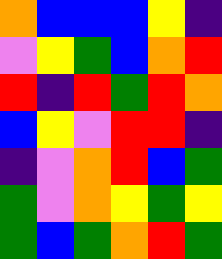[["orange", "blue", "blue", "blue", "yellow", "indigo"], ["violet", "yellow", "green", "blue", "orange", "red"], ["red", "indigo", "red", "green", "red", "orange"], ["blue", "yellow", "violet", "red", "red", "indigo"], ["indigo", "violet", "orange", "red", "blue", "green"], ["green", "violet", "orange", "yellow", "green", "yellow"], ["green", "blue", "green", "orange", "red", "green"]]